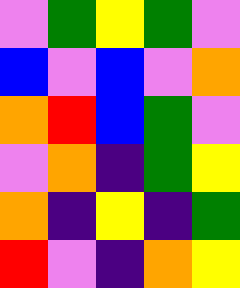[["violet", "green", "yellow", "green", "violet"], ["blue", "violet", "blue", "violet", "orange"], ["orange", "red", "blue", "green", "violet"], ["violet", "orange", "indigo", "green", "yellow"], ["orange", "indigo", "yellow", "indigo", "green"], ["red", "violet", "indigo", "orange", "yellow"]]